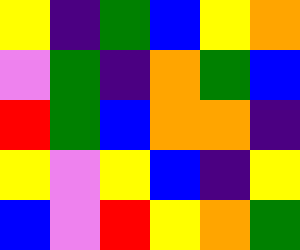[["yellow", "indigo", "green", "blue", "yellow", "orange"], ["violet", "green", "indigo", "orange", "green", "blue"], ["red", "green", "blue", "orange", "orange", "indigo"], ["yellow", "violet", "yellow", "blue", "indigo", "yellow"], ["blue", "violet", "red", "yellow", "orange", "green"]]